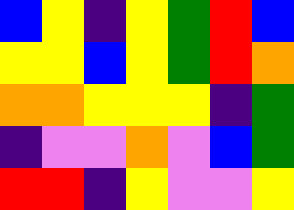[["blue", "yellow", "indigo", "yellow", "green", "red", "blue"], ["yellow", "yellow", "blue", "yellow", "green", "red", "orange"], ["orange", "orange", "yellow", "yellow", "yellow", "indigo", "green"], ["indigo", "violet", "violet", "orange", "violet", "blue", "green"], ["red", "red", "indigo", "yellow", "violet", "violet", "yellow"]]